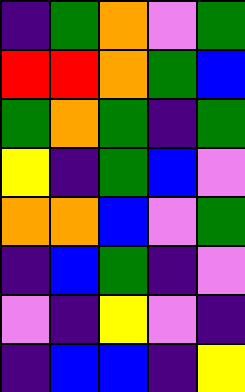[["indigo", "green", "orange", "violet", "green"], ["red", "red", "orange", "green", "blue"], ["green", "orange", "green", "indigo", "green"], ["yellow", "indigo", "green", "blue", "violet"], ["orange", "orange", "blue", "violet", "green"], ["indigo", "blue", "green", "indigo", "violet"], ["violet", "indigo", "yellow", "violet", "indigo"], ["indigo", "blue", "blue", "indigo", "yellow"]]